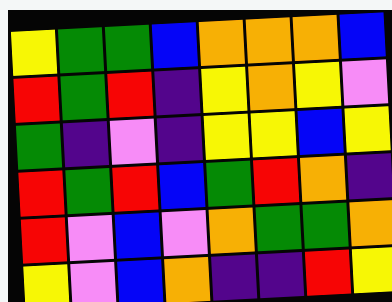[["yellow", "green", "green", "blue", "orange", "orange", "orange", "blue"], ["red", "green", "red", "indigo", "yellow", "orange", "yellow", "violet"], ["green", "indigo", "violet", "indigo", "yellow", "yellow", "blue", "yellow"], ["red", "green", "red", "blue", "green", "red", "orange", "indigo"], ["red", "violet", "blue", "violet", "orange", "green", "green", "orange"], ["yellow", "violet", "blue", "orange", "indigo", "indigo", "red", "yellow"]]